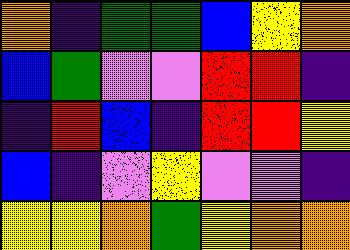[["orange", "indigo", "green", "green", "blue", "yellow", "orange"], ["blue", "green", "violet", "violet", "red", "red", "indigo"], ["indigo", "red", "blue", "indigo", "red", "red", "yellow"], ["blue", "indigo", "violet", "yellow", "violet", "violet", "indigo"], ["yellow", "yellow", "orange", "green", "yellow", "orange", "orange"]]